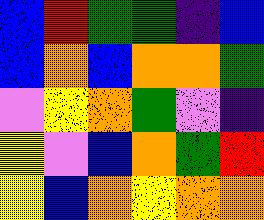[["blue", "red", "green", "green", "indigo", "blue"], ["blue", "orange", "blue", "orange", "orange", "green"], ["violet", "yellow", "orange", "green", "violet", "indigo"], ["yellow", "violet", "blue", "orange", "green", "red"], ["yellow", "blue", "orange", "yellow", "orange", "orange"]]